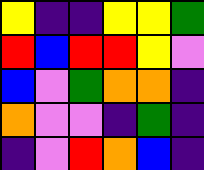[["yellow", "indigo", "indigo", "yellow", "yellow", "green"], ["red", "blue", "red", "red", "yellow", "violet"], ["blue", "violet", "green", "orange", "orange", "indigo"], ["orange", "violet", "violet", "indigo", "green", "indigo"], ["indigo", "violet", "red", "orange", "blue", "indigo"]]